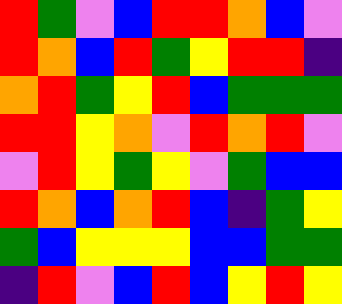[["red", "green", "violet", "blue", "red", "red", "orange", "blue", "violet"], ["red", "orange", "blue", "red", "green", "yellow", "red", "red", "indigo"], ["orange", "red", "green", "yellow", "red", "blue", "green", "green", "green"], ["red", "red", "yellow", "orange", "violet", "red", "orange", "red", "violet"], ["violet", "red", "yellow", "green", "yellow", "violet", "green", "blue", "blue"], ["red", "orange", "blue", "orange", "red", "blue", "indigo", "green", "yellow"], ["green", "blue", "yellow", "yellow", "yellow", "blue", "blue", "green", "green"], ["indigo", "red", "violet", "blue", "red", "blue", "yellow", "red", "yellow"]]